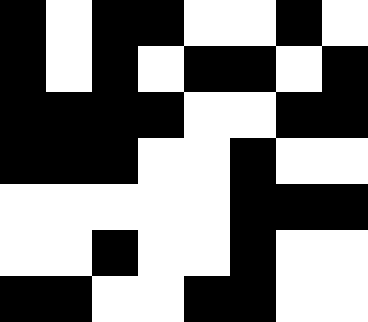[["black", "white", "black", "black", "white", "white", "black", "white"], ["black", "white", "black", "white", "black", "black", "white", "black"], ["black", "black", "black", "black", "white", "white", "black", "black"], ["black", "black", "black", "white", "white", "black", "white", "white"], ["white", "white", "white", "white", "white", "black", "black", "black"], ["white", "white", "black", "white", "white", "black", "white", "white"], ["black", "black", "white", "white", "black", "black", "white", "white"]]